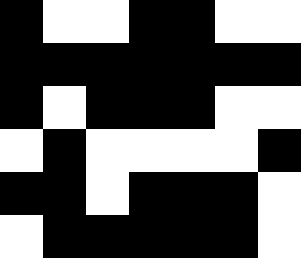[["black", "white", "white", "black", "black", "white", "white"], ["black", "black", "black", "black", "black", "black", "black"], ["black", "white", "black", "black", "black", "white", "white"], ["white", "black", "white", "white", "white", "white", "black"], ["black", "black", "white", "black", "black", "black", "white"], ["white", "black", "black", "black", "black", "black", "white"]]